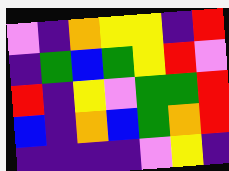[["violet", "indigo", "orange", "yellow", "yellow", "indigo", "red"], ["indigo", "green", "blue", "green", "yellow", "red", "violet"], ["red", "indigo", "yellow", "violet", "green", "green", "red"], ["blue", "indigo", "orange", "blue", "green", "orange", "red"], ["indigo", "indigo", "indigo", "indigo", "violet", "yellow", "indigo"]]